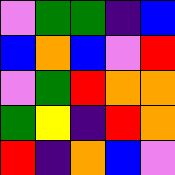[["violet", "green", "green", "indigo", "blue"], ["blue", "orange", "blue", "violet", "red"], ["violet", "green", "red", "orange", "orange"], ["green", "yellow", "indigo", "red", "orange"], ["red", "indigo", "orange", "blue", "violet"]]